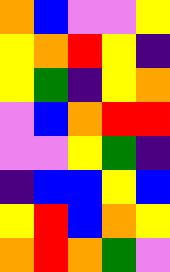[["orange", "blue", "violet", "violet", "yellow"], ["yellow", "orange", "red", "yellow", "indigo"], ["yellow", "green", "indigo", "yellow", "orange"], ["violet", "blue", "orange", "red", "red"], ["violet", "violet", "yellow", "green", "indigo"], ["indigo", "blue", "blue", "yellow", "blue"], ["yellow", "red", "blue", "orange", "yellow"], ["orange", "red", "orange", "green", "violet"]]